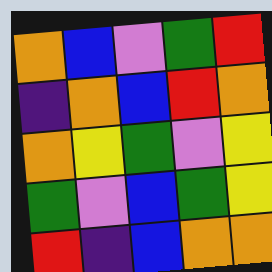[["orange", "blue", "violet", "green", "red"], ["indigo", "orange", "blue", "red", "orange"], ["orange", "yellow", "green", "violet", "yellow"], ["green", "violet", "blue", "green", "yellow"], ["red", "indigo", "blue", "orange", "orange"]]